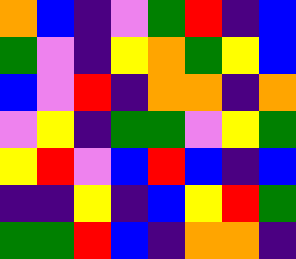[["orange", "blue", "indigo", "violet", "green", "red", "indigo", "blue"], ["green", "violet", "indigo", "yellow", "orange", "green", "yellow", "blue"], ["blue", "violet", "red", "indigo", "orange", "orange", "indigo", "orange"], ["violet", "yellow", "indigo", "green", "green", "violet", "yellow", "green"], ["yellow", "red", "violet", "blue", "red", "blue", "indigo", "blue"], ["indigo", "indigo", "yellow", "indigo", "blue", "yellow", "red", "green"], ["green", "green", "red", "blue", "indigo", "orange", "orange", "indigo"]]